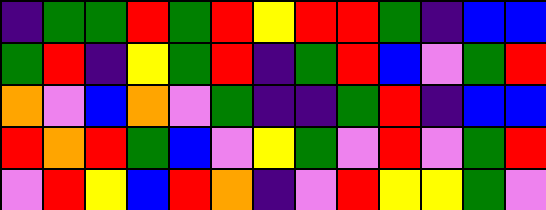[["indigo", "green", "green", "red", "green", "red", "yellow", "red", "red", "green", "indigo", "blue", "blue"], ["green", "red", "indigo", "yellow", "green", "red", "indigo", "green", "red", "blue", "violet", "green", "red"], ["orange", "violet", "blue", "orange", "violet", "green", "indigo", "indigo", "green", "red", "indigo", "blue", "blue"], ["red", "orange", "red", "green", "blue", "violet", "yellow", "green", "violet", "red", "violet", "green", "red"], ["violet", "red", "yellow", "blue", "red", "orange", "indigo", "violet", "red", "yellow", "yellow", "green", "violet"]]